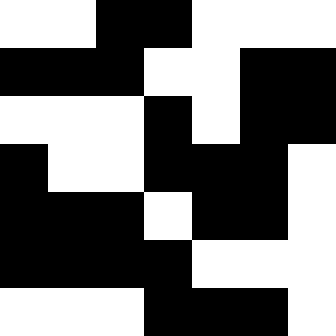[["white", "white", "black", "black", "white", "white", "white"], ["black", "black", "black", "white", "white", "black", "black"], ["white", "white", "white", "black", "white", "black", "black"], ["black", "white", "white", "black", "black", "black", "white"], ["black", "black", "black", "white", "black", "black", "white"], ["black", "black", "black", "black", "white", "white", "white"], ["white", "white", "white", "black", "black", "black", "white"]]